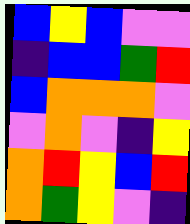[["blue", "yellow", "blue", "violet", "violet"], ["indigo", "blue", "blue", "green", "red"], ["blue", "orange", "orange", "orange", "violet"], ["violet", "orange", "violet", "indigo", "yellow"], ["orange", "red", "yellow", "blue", "red"], ["orange", "green", "yellow", "violet", "indigo"]]